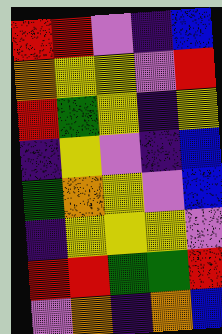[["red", "red", "violet", "indigo", "blue"], ["orange", "yellow", "yellow", "violet", "red"], ["red", "green", "yellow", "indigo", "yellow"], ["indigo", "yellow", "violet", "indigo", "blue"], ["green", "orange", "yellow", "violet", "blue"], ["indigo", "yellow", "yellow", "yellow", "violet"], ["red", "red", "green", "green", "red"], ["violet", "orange", "indigo", "orange", "blue"]]